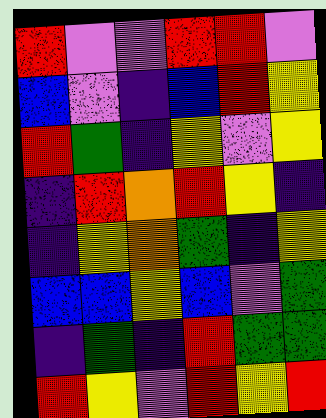[["red", "violet", "violet", "red", "red", "violet"], ["blue", "violet", "indigo", "blue", "red", "yellow"], ["red", "green", "indigo", "yellow", "violet", "yellow"], ["indigo", "red", "orange", "red", "yellow", "indigo"], ["indigo", "yellow", "orange", "green", "indigo", "yellow"], ["blue", "blue", "yellow", "blue", "violet", "green"], ["indigo", "green", "indigo", "red", "green", "green"], ["red", "yellow", "violet", "red", "yellow", "red"]]